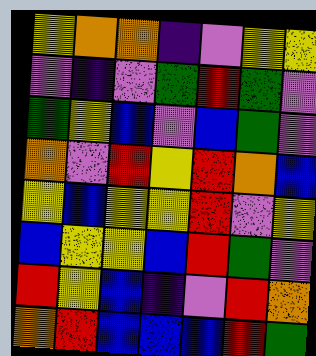[["yellow", "orange", "orange", "indigo", "violet", "yellow", "yellow"], ["violet", "indigo", "violet", "green", "red", "green", "violet"], ["green", "yellow", "blue", "violet", "blue", "green", "violet"], ["orange", "violet", "red", "yellow", "red", "orange", "blue"], ["yellow", "blue", "yellow", "yellow", "red", "violet", "yellow"], ["blue", "yellow", "yellow", "blue", "red", "green", "violet"], ["red", "yellow", "blue", "indigo", "violet", "red", "orange"], ["orange", "red", "blue", "blue", "blue", "red", "green"]]